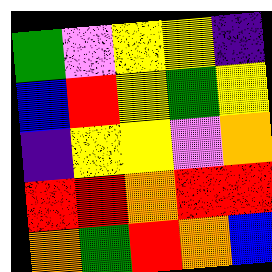[["green", "violet", "yellow", "yellow", "indigo"], ["blue", "red", "yellow", "green", "yellow"], ["indigo", "yellow", "yellow", "violet", "orange"], ["red", "red", "orange", "red", "red"], ["orange", "green", "red", "orange", "blue"]]